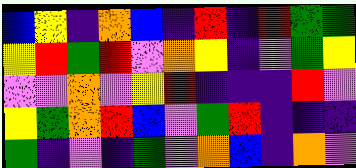[["blue", "yellow", "indigo", "orange", "blue", "indigo", "red", "indigo", "red", "green", "green"], ["yellow", "red", "green", "red", "violet", "orange", "yellow", "indigo", "violet", "green", "yellow"], ["violet", "violet", "orange", "violet", "yellow", "red", "indigo", "indigo", "indigo", "red", "violet"], ["yellow", "green", "orange", "red", "blue", "violet", "green", "red", "indigo", "indigo", "indigo"], ["green", "indigo", "violet", "indigo", "green", "violet", "orange", "blue", "indigo", "orange", "violet"]]